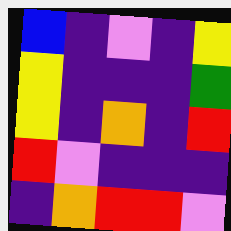[["blue", "indigo", "violet", "indigo", "yellow"], ["yellow", "indigo", "indigo", "indigo", "green"], ["yellow", "indigo", "orange", "indigo", "red"], ["red", "violet", "indigo", "indigo", "indigo"], ["indigo", "orange", "red", "red", "violet"]]